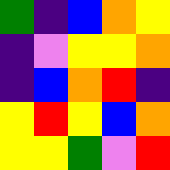[["green", "indigo", "blue", "orange", "yellow"], ["indigo", "violet", "yellow", "yellow", "orange"], ["indigo", "blue", "orange", "red", "indigo"], ["yellow", "red", "yellow", "blue", "orange"], ["yellow", "yellow", "green", "violet", "red"]]